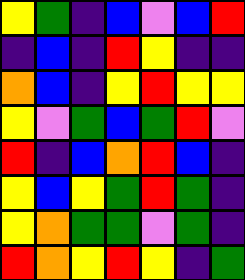[["yellow", "green", "indigo", "blue", "violet", "blue", "red"], ["indigo", "blue", "indigo", "red", "yellow", "indigo", "indigo"], ["orange", "blue", "indigo", "yellow", "red", "yellow", "yellow"], ["yellow", "violet", "green", "blue", "green", "red", "violet"], ["red", "indigo", "blue", "orange", "red", "blue", "indigo"], ["yellow", "blue", "yellow", "green", "red", "green", "indigo"], ["yellow", "orange", "green", "green", "violet", "green", "indigo"], ["red", "orange", "yellow", "red", "yellow", "indigo", "green"]]